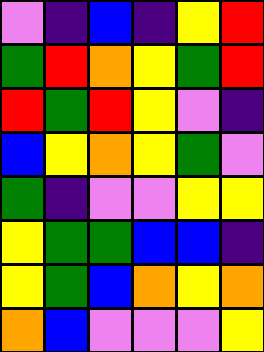[["violet", "indigo", "blue", "indigo", "yellow", "red"], ["green", "red", "orange", "yellow", "green", "red"], ["red", "green", "red", "yellow", "violet", "indigo"], ["blue", "yellow", "orange", "yellow", "green", "violet"], ["green", "indigo", "violet", "violet", "yellow", "yellow"], ["yellow", "green", "green", "blue", "blue", "indigo"], ["yellow", "green", "blue", "orange", "yellow", "orange"], ["orange", "blue", "violet", "violet", "violet", "yellow"]]